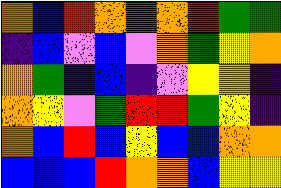[["orange", "blue", "red", "orange", "green", "orange", "red", "green", "green"], ["indigo", "blue", "violet", "blue", "violet", "orange", "green", "yellow", "orange"], ["orange", "green", "indigo", "blue", "indigo", "violet", "yellow", "yellow", "indigo"], ["orange", "yellow", "violet", "green", "red", "red", "green", "yellow", "indigo"], ["orange", "blue", "red", "blue", "yellow", "blue", "blue", "orange", "orange"], ["blue", "blue", "blue", "red", "orange", "orange", "blue", "yellow", "yellow"]]